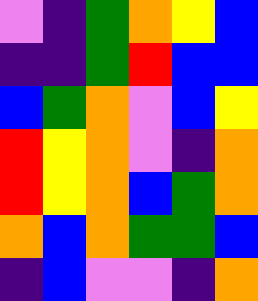[["violet", "indigo", "green", "orange", "yellow", "blue"], ["indigo", "indigo", "green", "red", "blue", "blue"], ["blue", "green", "orange", "violet", "blue", "yellow"], ["red", "yellow", "orange", "violet", "indigo", "orange"], ["red", "yellow", "orange", "blue", "green", "orange"], ["orange", "blue", "orange", "green", "green", "blue"], ["indigo", "blue", "violet", "violet", "indigo", "orange"]]